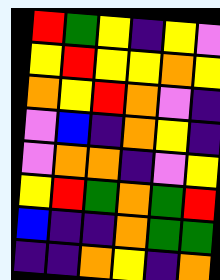[["red", "green", "yellow", "indigo", "yellow", "violet"], ["yellow", "red", "yellow", "yellow", "orange", "yellow"], ["orange", "yellow", "red", "orange", "violet", "indigo"], ["violet", "blue", "indigo", "orange", "yellow", "indigo"], ["violet", "orange", "orange", "indigo", "violet", "yellow"], ["yellow", "red", "green", "orange", "green", "red"], ["blue", "indigo", "indigo", "orange", "green", "green"], ["indigo", "indigo", "orange", "yellow", "indigo", "orange"]]